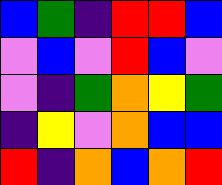[["blue", "green", "indigo", "red", "red", "blue"], ["violet", "blue", "violet", "red", "blue", "violet"], ["violet", "indigo", "green", "orange", "yellow", "green"], ["indigo", "yellow", "violet", "orange", "blue", "blue"], ["red", "indigo", "orange", "blue", "orange", "red"]]